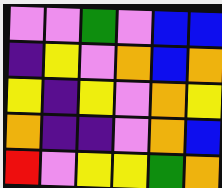[["violet", "violet", "green", "violet", "blue", "blue"], ["indigo", "yellow", "violet", "orange", "blue", "orange"], ["yellow", "indigo", "yellow", "violet", "orange", "yellow"], ["orange", "indigo", "indigo", "violet", "orange", "blue"], ["red", "violet", "yellow", "yellow", "green", "orange"]]